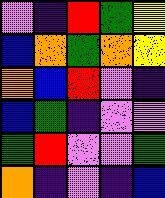[["violet", "indigo", "red", "green", "yellow"], ["blue", "orange", "green", "orange", "yellow"], ["orange", "blue", "red", "violet", "indigo"], ["blue", "green", "indigo", "violet", "violet"], ["green", "red", "violet", "violet", "green"], ["orange", "indigo", "violet", "indigo", "blue"]]